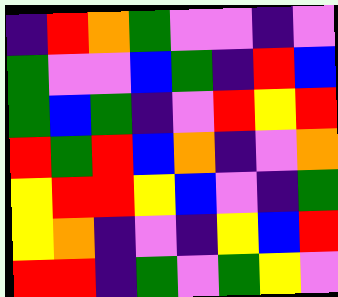[["indigo", "red", "orange", "green", "violet", "violet", "indigo", "violet"], ["green", "violet", "violet", "blue", "green", "indigo", "red", "blue"], ["green", "blue", "green", "indigo", "violet", "red", "yellow", "red"], ["red", "green", "red", "blue", "orange", "indigo", "violet", "orange"], ["yellow", "red", "red", "yellow", "blue", "violet", "indigo", "green"], ["yellow", "orange", "indigo", "violet", "indigo", "yellow", "blue", "red"], ["red", "red", "indigo", "green", "violet", "green", "yellow", "violet"]]